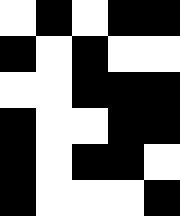[["white", "black", "white", "black", "black"], ["black", "white", "black", "white", "white"], ["white", "white", "black", "black", "black"], ["black", "white", "white", "black", "black"], ["black", "white", "black", "black", "white"], ["black", "white", "white", "white", "black"]]